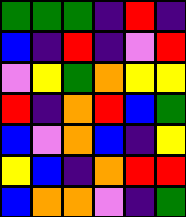[["green", "green", "green", "indigo", "red", "indigo"], ["blue", "indigo", "red", "indigo", "violet", "red"], ["violet", "yellow", "green", "orange", "yellow", "yellow"], ["red", "indigo", "orange", "red", "blue", "green"], ["blue", "violet", "orange", "blue", "indigo", "yellow"], ["yellow", "blue", "indigo", "orange", "red", "red"], ["blue", "orange", "orange", "violet", "indigo", "green"]]